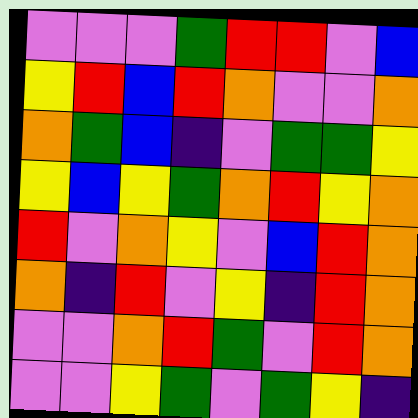[["violet", "violet", "violet", "green", "red", "red", "violet", "blue"], ["yellow", "red", "blue", "red", "orange", "violet", "violet", "orange"], ["orange", "green", "blue", "indigo", "violet", "green", "green", "yellow"], ["yellow", "blue", "yellow", "green", "orange", "red", "yellow", "orange"], ["red", "violet", "orange", "yellow", "violet", "blue", "red", "orange"], ["orange", "indigo", "red", "violet", "yellow", "indigo", "red", "orange"], ["violet", "violet", "orange", "red", "green", "violet", "red", "orange"], ["violet", "violet", "yellow", "green", "violet", "green", "yellow", "indigo"]]